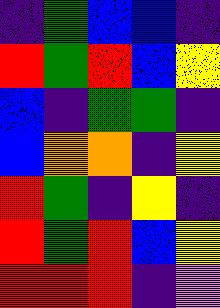[["indigo", "green", "blue", "blue", "indigo"], ["red", "green", "red", "blue", "yellow"], ["blue", "indigo", "green", "green", "indigo"], ["blue", "orange", "orange", "indigo", "yellow"], ["red", "green", "indigo", "yellow", "indigo"], ["red", "green", "red", "blue", "yellow"], ["red", "red", "red", "indigo", "violet"]]